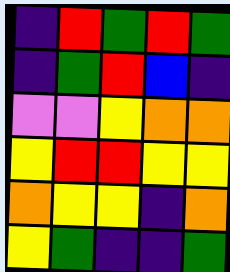[["indigo", "red", "green", "red", "green"], ["indigo", "green", "red", "blue", "indigo"], ["violet", "violet", "yellow", "orange", "orange"], ["yellow", "red", "red", "yellow", "yellow"], ["orange", "yellow", "yellow", "indigo", "orange"], ["yellow", "green", "indigo", "indigo", "green"]]